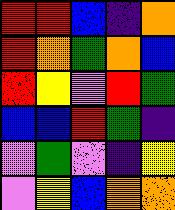[["red", "red", "blue", "indigo", "orange"], ["red", "orange", "green", "orange", "blue"], ["red", "yellow", "violet", "red", "green"], ["blue", "blue", "red", "green", "indigo"], ["violet", "green", "violet", "indigo", "yellow"], ["violet", "yellow", "blue", "orange", "orange"]]